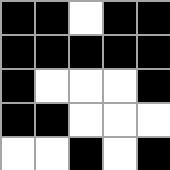[["black", "black", "white", "black", "black"], ["black", "black", "black", "black", "black"], ["black", "white", "white", "white", "black"], ["black", "black", "white", "white", "white"], ["white", "white", "black", "white", "black"]]